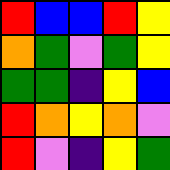[["red", "blue", "blue", "red", "yellow"], ["orange", "green", "violet", "green", "yellow"], ["green", "green", "indigo", "yellow", "blue"], ["red", "orange", "yellow", "orange", "violet"], ["red", "violet", "indigo", "yellow", "green"]]